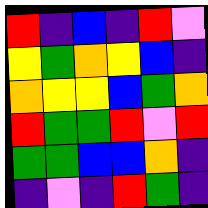[["red", "indigo", "blue", "indigo", "red", "violet"], ["yellow", "green", "orange", "yellow", "blue", "indigo"], ["orange", "yellow", "yellow", "blue", "green", "orange"], ["red", "green", "green", "red", "violet", "red"], ["green", "green", "blue", "blue", "orange", "indigo"], ["indigo", "violet", "indigo", "red", "green", "indigo"]]